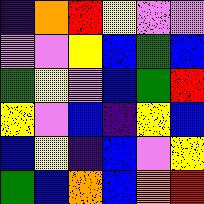[["indigo", "orange", "red", "yellow", "violet", "violet"], ["violet", "violet", "yellow", "blue", "green", "blue"], ["green", "yellow", "violet", "blue", "green", "red"], ["yellow", "violet", "blue", "indigo", "yellow", "blue"], ["blue", "yellow", "indigo", "blue", "violet", "yellow"], ["green", "blue", "orange", "blue", "orange", "red"]]